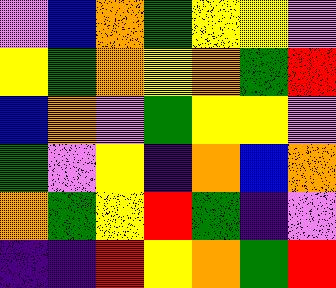[["violet", "blue", "orange", "green", "yellow", "yellow", "violet"], ["yellow", "green", "orange", "yellow", "orange", "green", "red"], ["blue", "orange", "violet", "green", "yellow", "yellow", "violet"], ["green", "violet", "yellow", "indigo", "orange", "blue", "orange"], ["orange", "green", "yellow", "red", "green", "indigo", "violet"], ["indigo", "indigo", "red", "yellow", "orange", "green", "red"]]